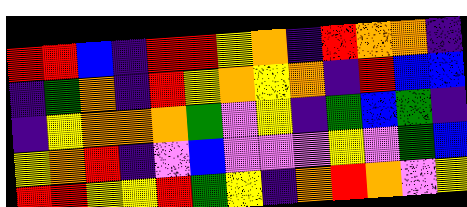[["red", "red", "blue", "indigo", "red", "red", "yellow", "orange", "indigo", "red", "orange", "orange", "indigo"], ["indigo", "green", "orange", "indigo", "red", "yellow", "orange", "yellow", "orange", "indigo", "red", "blue", "blue"], ["indigo", "yellow", "orange", "orange", "orange", "green", "violet", "yellow", "indigo", "green", "blue", "green", "indigo"], ["yellow", "orange", "red", "indigo", "violet", "blue", "violet", "violet", "violet", "yellow", "violet", "green", "blue"], ["red", "red", "yellow", "yellow", "red", "green", "yellow", "indigo", "orange", "red", "orange", "violet", "yellow"]]